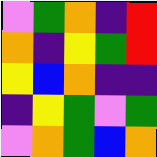[["violet", "green", "orange", "indigo", "red"], ["orange", "indigo", "yellow", "green", "red"], ["yellow", "blue", "orange", "indigo", "indigo"], ["indigo", "yellow", "green", "violet", "green"], ["violet", "orange", "green", "blue", "orange"]]